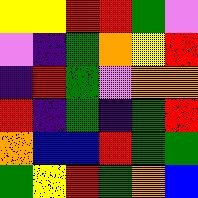[["yellow", "yellow", "red", "red", "green", "violet"], ["violet", "indigo", "green", "orange", "yellow", "red"], ["indigo", "red", "green", "violet", "orange", "orange"], ["red", "indigo", "green", "indigo", "green", "red"], ["orange", "blue", "blue", "red", "green", "green"], ["green", "yellow", "red", "green", "orange", "blue"]]